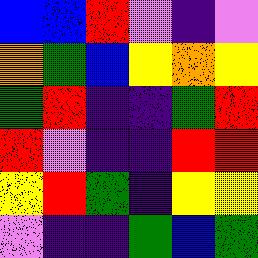[["blue", "blue", "red", "violet", "indigo", "violet"], ["orange", "green", "blue", "yellow", "orange", "yellow"], ["green", "red", "indigo", "indigo", "green", "red"], ["red", "violet", "indigo", "indigo", "red", "red"], ["yellow", "red", "green", "indigo", "yellow", "yellow"], ["violet", "indigo", "indigo", "green", "blue", "green"]]